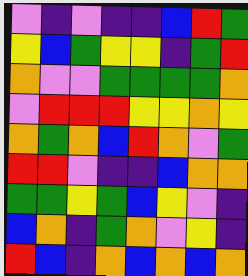[["violet", "indigo", "violet", "indigo", "indigo", "blue", "red", "green"], ["yellow", "blue", "green", "yellow", "yellow", "indigo", "green", "red"], ["orange", "violet", "violet", "green", "green", "green", "green", "orange"], ["violet", "red", "red", "red", "yellow", "yellow", "orange", "yellow"], ["orange", "green", "orange", "blue", "red", "orange", "violet", "green"], ["red", "red", "violet", "indigo", "indigo", "blue", "orange", "orange"], ["green", "green", "yellow", "green", "blue", "yellow", "violet", "indigo"], ["blue", "orange", "indigo", "green", "orange", "violet", "yellow", "indigo"], ["red", "blue", "indigo", "orange", "blue", "orange", "blue", "orange"]]